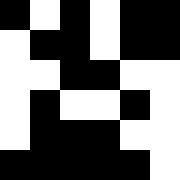[["black", "white", "black", "white", "black", "black"], ["white", "black", "black", "white", "black", "black"], ["white", "white", "black", "black", "white", "white"], ["white", "black", "white", "white", "black", "white"], ["white", "black", "black", "black", "white", "white"], ["black", "black", "black", "black", "black", "white"]]